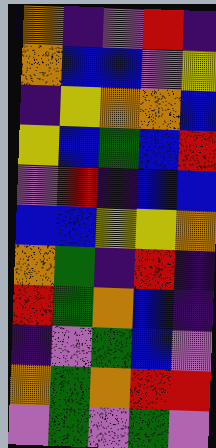[["orange", "indigo", "violet", "red", "indigo"], ["orange", "blue", "blue", "violet", "yellow"], ["indigo", "yellow", "orange", "orange", "blue"], ["yellow", "blue", "green", "blue", "red"], ["violet", "red", "indigo", "blue", "blue"], ["blue", "blue", "yellow", "yellow", "orange"], ["orange", "green", "indigo", "red", "indigo"], ["red", "green", "orange", "blue", "indigo"], ["indigo", "violet", "green", "blue", "violet"], ["orange", "green", "orange", "red", "red"], ["violet", "green", "violet", "green", "violet"]]